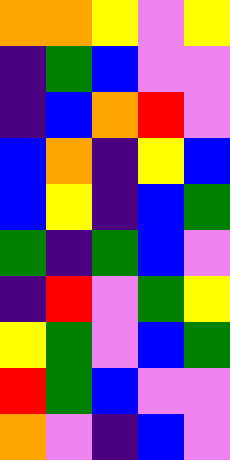[["orange", "orange", "yellow", "violet", "yellow"], ["indigo", "green", "blue", "violet", "violet"], ["indigo", "blue", "orange", "red", "violet"], ["blue", "orange", "indigo", "yellow", "blue"], ["blue", "yellow", "indigo", "blue", "green"], ["green", "indigo", "green", "blue", "violet"], ["indigo", "red", "violet", "green", "yellow"], ["yellow", "green", "violet", "blue", "green"], ["red", "green", "blue", "violet", "violet"], ["orange", "violet", "indigo", "blue", "violet"]]